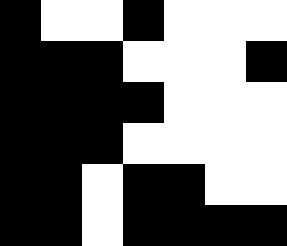[["black", "white", "white", "black", "white", "white", "white"], ["black", "black", "black", "white", "white", "white", "black"], ["black", "black", "black", "black", "white", "white", "white"], ["black", "black", "black", "white", "white", "white", "white"], ["black", "black", "white", "black", "black", "white", "white"], ["black", "black", "white", "black", "black", "black", "black"]]